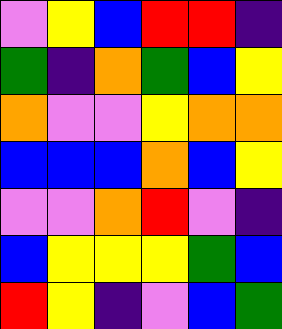[["violet", "yellow", "blue", "red", "red", "indigo"], ["green", "indigo", "orange", "green", "blue", "yellow"], ["orange", "violet", "violet", "yellow", "orange", "orange"], ["blue", "blue", "blue", "orange", "blue", "yellow"], ["violet", "violet", "orange", "red", "violet", "indigo"], ["blue", "yellow", "yellow", "yellow", "green", "blue"], ["red", "yellow", "indigo", "violet", "blue", "green"]]